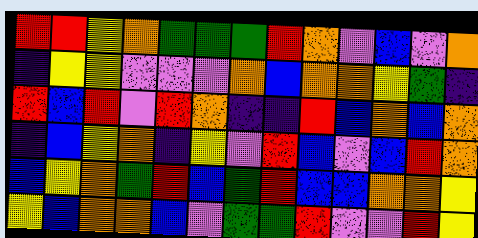[["red", "red", "yellow", "orange", "green", "green", "green", "red", "orange", "violet", "blue", "violet", "orange"], ["indigo", "yellow", "yellow", "violet", "violet", "violet", "orange", "blue", "orange", "orange", "yellow", "green", "indigo"], ["red", "blue", "red", "violet", "red", "orange", "indigo", "indigo", "red", "blue", "orange", "blue", "orange"], ["indigo", "blue", "yellow", "orange", "indigo", "yellow", "violet", "red", "blue", "violet", "blue", "red", "orange"], ["blue", "yellow", "orange", "green", "red", "blue", "green", "red", "blue", "blue", "orange", "orange", "yellow"], ["yellow", "blue", "orange", "orange", "blue", "violet", "green", "green", "red", "violet", "violet", "red", "yellow"]]